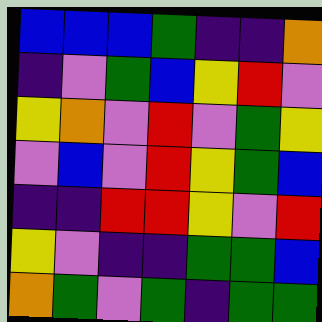[["blue", "blue", "blue", "green", "indigo", "indigo", "orange"], ["indigo", "violet", "green", "blue", "yellow", "red", "violet"], ["yellow", "orange", "violet", "red", "violet", "green", "yellow"], ["violet", "blue", "violet", "red", "yellow", "green", "blue"], ["indigo", "indigo", "red", "red", "yellow", "violet", "red"], ["yellow", "violet", "indigo", "indigo", "green", "green", "blue"], ["orange", "green", "violet", "green", "indigo", "green", "green"]]